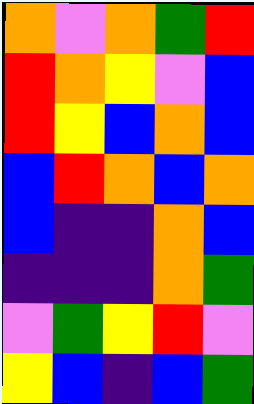[["orange", "violet", "orange", "green", "red"], ["red", "orange", "yellow", "violet", "blue"], ["red", "yellow", "blue", "orange", "blue"], ["blue", "red", "orange", "blue", "orange"], ["blue", "indigo", "indigo", "orange", "blue"], ["indigo", "indigo", "indigo", "orange", "green"], ["violet", "green", "yellow", "red", "violet"], ["yellow", "blue", "indigo", "blue", "green"]]